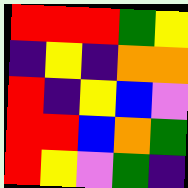[["red", "red", "red", "green", "yellow"], ["indigo", "yellow", "indigo", "orange", "orange"], ["red", "indigo", "yellow", "blue", "violet"], ["red", "red", "blue", "orange", "green"], ["red", "yellow", "violet", "green", "indigo"]]